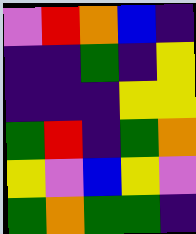[["violet", "red", "orange", "blue", "indigo"], ["indigo", "indigo", "green", "indigo", "yellow"], ["indigo", "indigo", "indigo", "yellow", "yellow"], ["green", "red", "indigo", "green", "orange"], ["yellow", "violet", "blue", "yellow", "violet"], ["green", "orange", "green", "green", "indigo"]]